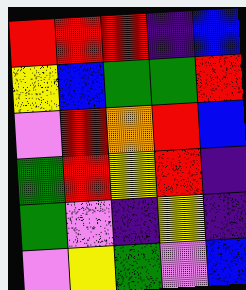[["red", "red", "red", "indigo", "blue"], ["yellow", "blue", "green", "green", "red"], ["violet", "red", "orange", "red", "blue"], ["green", "red", "yellow", "red", "indigo"], ["green", "violet", "indigo", "yellow", "indigo"], ["violet", "yellow", "green", "violet", "blue"]]